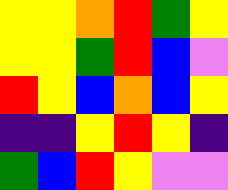[["yellow", "yellow", "orange", "red", "green", "yellow"], ["yellow", "yellow", "green", "red", "blue", "violet"], ["red", "yellow", "blue", "orange", "blue", "yellow"], ["indigo", "indigo", "yellow", "red", "yellow", "indigo"], ["green", "blue", "red", "yellow", "violet", "violet"]]